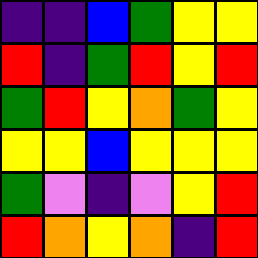[["indigo", "indigo", "blue", "green", "yellow", "yellow"], ["red", "indigo", "green", "red", "yellow", "red"], ["green", "red", "yellow", "orange", "green", "yellow"], ["yellow", "yellow", "blue", "yellow", "yellow", "yellow"], ["green", "violet", "indigo", "violet", "yellow", "red"], ["red", "orange", "yellow", "orange", "indigo", "red"]]